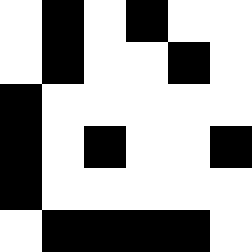[["white", "black", "white", "black", "white", "white"], ["white", "black", "white", "white", "black", "white"], ["black", "white", "white", "white", "white", "white"], ["black", "white", "black", "white", "white", "black"], ["black", "white", "white", "white", "white", "white"], ["white", "black", "black", "black", "black", "white"]]